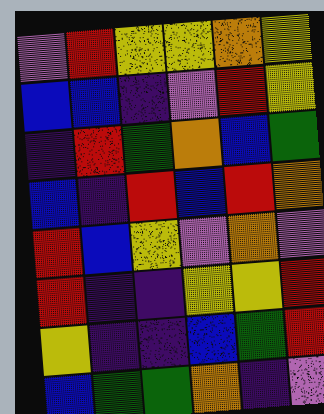[["violet", "red", "yellow", "yellow", "orange", "yellow"], ["blue", "blue", "indigo", "violet", "red", "yellow"], ["indigo", "red", "green", "orange", "blue", "green"], ["blue", "indigo", "red", "blue", "red", "orange"], ["red", "blue", "yellow", "violet", "orange", "violet"], ["red", "indigo", "indigo", "yellow", "yellow", "red"], ["yellow", "indigo", "indigo", "blue", "green", "red"], ["blue", "green", "green", "orange", "indigo", "violet"]]